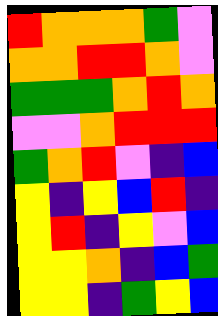[["red", "orange", "orange", "orange", "green", "violet"], ["orange", "orange", "red", "red", "orange", "violet"], ["green", "green", "green", "orange", "red", "orange"], ["violet", "violet", "orange", "red", "red", "red"], ["green", "orange", "red", "violet", "indigo", "blue"], ["yellow", "indigo", "yellow", "blue", "red", "indigo"], ["yellow", "red", "indigo", "yellow", "violet", "blue"], ["yellow", "yellow", "orange", "indigo", "blue", "green"], ["yellow", "yellow", "indigo", "green", "yellow", "blue"]]